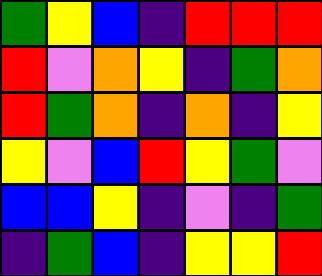[["green", "yellow", "blue", "indigo", "red", "red", "red"], ["red", "violet", "orange", "yellow", "indigo", "green", "orange"], ["red", "green", "orange", "indigo", "orange", "indigo", "yellow"], ["yellow", "violet", "blue", "red", "yellow", "green", "violet"], ["blue", "blue", "yellow", "indigo", "violet", "indigo", "green"], ["indigo", "green", "blue", "indigo", "yellow", "yellow", "red"]]